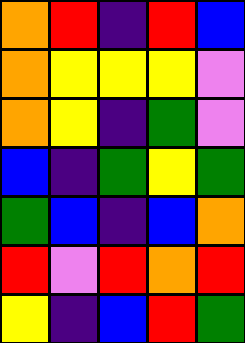[["orange", "red", "indigo", "red", "blue"], ["orange", "yellow", "yellow", "yellow", "violet"], ["orange", "yellow", "indigo", "green", "violet"], ["blue", "indigo", "green", "yellow", "green"], ["green", "blue", "indigo", "blue", "orange"], ["red", "violet", "red", "orange", "red"], ["yellow", "indigo", "blue", "red", "green"]]